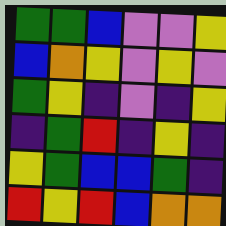[["green", "green", "blue", "violet", "violet", "yellow"], ["blue", "orange", "yellow", "violet", "yellow", "violet"], ["green", "yellow", "indigo", "violet", "indigo", "yellow"], ["indigo", "green", "red", "indigo", "yellow", "indigo"], ["yellow", "green", "blue", "blue", "green", "indigo"], ["red", "yellow", "red", "blue", "orange", "orange"]]